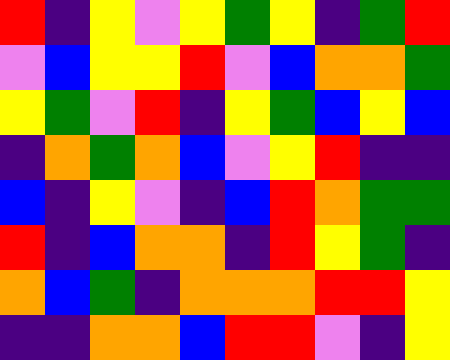[["red", "indigo", "yellow", "violet", "yellow", "green", "yellow", "indigo", "green", "red"], ["violet", "blue", "yellow", "yellow", "red", "violet", "blue", "orange", "orange", "green"], ["yellow", "green", "violet", "red", "indigo", "yellow", "green", "blue", "yellow", "blue"], ["indigo", "orange", "green", "orange", "blue", "violet", "yellow", "red", "indigo", "indigo"], ["blue", "indigo", "yellow", "violet", "indigo", "blue", "red", "orange", "green", "green"], ["red", "indigo", "blue", "orange", "orange", "indigo", "red", "yellow", "green", "indigo"], ["orange", "blue", "green", "indigo", "orange", "orange", "orange", "red", "red", "yellow"], ["indigo", "indigo", "orange", "orange", "blue", "red", "red", "violet", "indigo", "yellow"]]